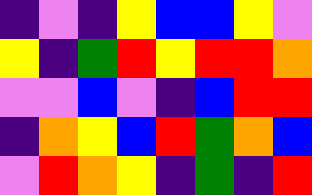[["indigo", "violet", "indigo", "yellow", "blue", "blue", "yellow", "violet"], ["yellow", "indigo", "green", "red", "yellow", "red", "red", "orange"], ["violet", "violet", "blue", "violet", "indigo", "blue", "red", "red"], ["indigo", "orange", "yellow", "blue", "red", "green", "orange", "blue"], ["violet", "red", "orange", "yellow", "indigo", "green", "indigo", "red"]]